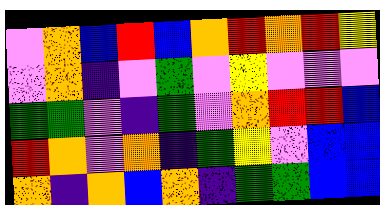[["violet", "orange", "blue", "red", "blue", "orange", "red", "orange", "red", "yellow"], ["violet", "orange", "indigo", "violet", "green", "violet", "yellow", "violet", "violet", "violet"], ["green", "green", "violet", "indigo", "green", "violet", "orange", "red", "red", "blue"], ["red", "orange", "violet", "orange", "indigo", "green", "yellow", "violet", "blue", "blue"], ["orange", "indigo", "orange", "blue", "orange", "indigo", "green", "green", "blue", "blue"]]